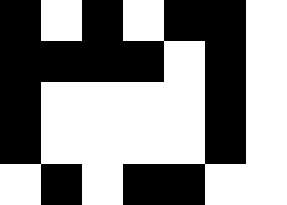[["black", "white", "black", "white", "black", "black", "white"], ["black", "black", "black", "black", "white", "black", "white"], ["black", "white", "white", "white", "white", "black", "white"], ["black", "white", "white", "white", "white", "black", "white"], ["white", "black", "white", "black", "black", "white", "white"]]